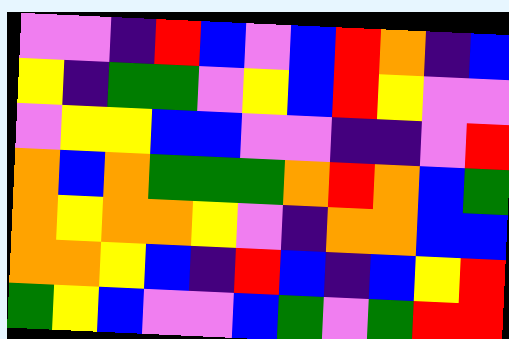[["violet", "violet", "indigo", "red", "blue", "violet", "blue", "red", "orange", "indigo", "blue"], ["yellow", "indigo", "green", "green", "violet", "yellow", "blue", "red", "yellow", "violet", "violet"], ["violet", "yellow", "yellow", "blue", "blue", "violet", "violet", "indigo", "indigo", "violet", "red"], ["orange", "blue", "orange", "green", "green", "green", "orange", "red", "orange", "blue", "green"], ["orange", "yellow", "orange", "orange", "yellow", "violet", "indigo", "orange", "orange", "blue", "blue"], ["orange", "orange", "yellow", "blue", "indigo", "red", "blue", "indigo", "blue", "yellow", "red"], ["green", "yellow", "blue", "violet", "violet", "blue", "green", "violet", "green", "red", "red"]]